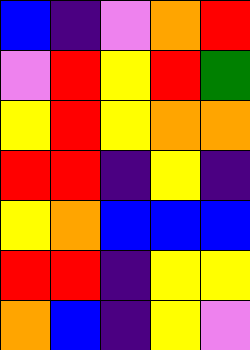[["blue", "indigo", "violet", "orange", "red"], ["violet", "red", "yellow", "red", "green"], ["yellow", "red", "yellow", "orange", "orange"], ["red", "red", "indigo", "yellow", "indigo"], ["yellow", "orange", "blue", "blue", "blue"], ["red", "red", "indigo", "yellow", "yellow"], ["orange", "blue", "indigo", "yellow", "violet"]]